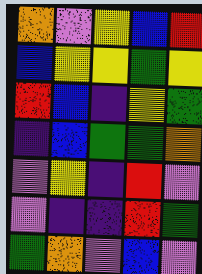[["orange", "violet", "yellow", "blue", "red"], ["blue", "yellow", "yellow", "green", "yellow"], ["red", "blue", "indigo", "yellow", "green"], ["indigo", "blue", "green", "green", "orange"], ["violet", "yellow", "indigo", "red", "violet"], ["violet", "indigo", "indigo", "red", "green"], ["green", "orange", "violet", "blue", "violet"]]